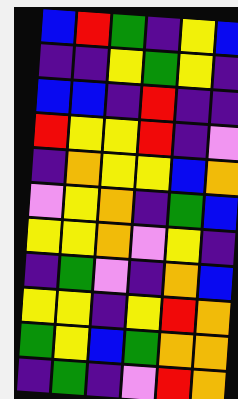[["blue", "red", "green", "indigo", "yellow", "blue"], ["indigo", "indigo", "yellow", "green", "yellow", "indigo"], ["blue", "blue", "indigo", "red", "indigo", "indigo"], ["red", "yellow", "yellow", "red", "indigo", "violet"], ["indigo", "orange", "yellow", "yellow", "blue", "orange"], ["violet", "yellow", "orange", "indigo", "green", "blue"], ["yellow", "yellow", "orange", "violet", "yellow", "indigo"], ["indigo", "green", "violet", "indigo", "orange", "blue"], ["yellow", "yellow", "indigo", "yellow", "red", "orange"], ["green", "yellow", "blue", "green", "orange", "orange"], ["indigo", "green", "indigo", "violet", "red", "orange"]]